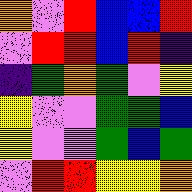[["orange", "violet", "red", "blue", "blue", "red"], ["violet", "red", "red", "blue", "red", "indigo"], ["indigo", "green", "orange", "green", "violet", "yellow"], ["yellow", "violet", "violet", "green", "green", "blue"], ["yellow", "violet", "violet", "green", "blue", "green"], ["violet", "red", "red", "yellow", "yellow", "orange"]]